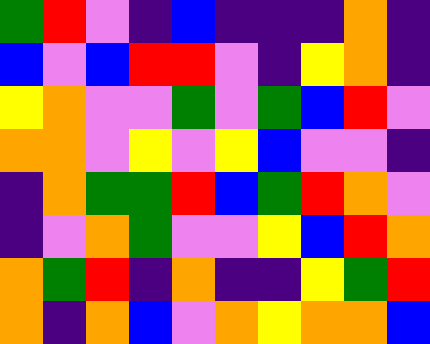[["green", "red", "violet", "indigo", "blue", "indigo", "indigo", "indigo", "orange", "indigo"], ["blue", "violet", "blue", "red", "red", "violet", "indigo", "yellow", "orange", "indigo"], ["yellow", "orange", "violet", "violet", "green", "violet", "green", "blue", "red", "violet"], ["orange", "orange", "violet", "yellow", "violet", "yellow", "blue", "violet", "violet", "indigo"], ["indigo", "orange", "green", "green", "red", "blue", "green", "red", "orange", "violet"], ["indigo", "violet", "orange", "green", "violet", "violet", "yellow", "blue", "red", "orange"], ["orange", "green", "red", "indigo", "orange", "indigo", "indigo", "yellow", "green", "red"], ["orange", "indigo", "orange", "blue", "violet", "orange", "yellow", "orange", "orange", "blue"]]